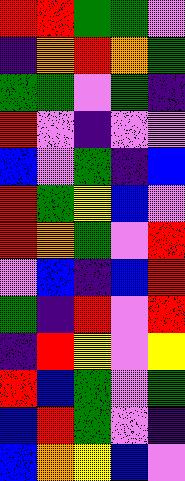[["red", "red", "green", "green", "violet"], ["indigo", "orange", "red", "orange", "green"], ["green", "green", "violet", "green", "indigo"], ["red", "violet", "indigo", "violet", "violet"], ["blue", "violet", "green", "indigo", "blue"], ["red", "green", "yellow", "blue", "violet"], ["red", "orange", "green", "violet", "red"], ["violet", "blue", "indigo", "blue", "red"], ["green", "indigo", "red", "violet", "red"], ["indigo", "red", "yellow", "violet", "yellow"], ["red", "blue", "green", "violet", "green"], ["blue", "red", "green", "violet", "indigo"], ["blue", "orange", "yellow", "blue", "violet"]]